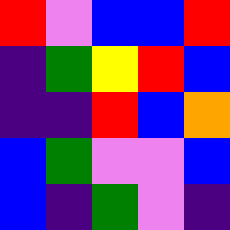[["red", "violet", "blue", "blue", "red"], ["indigo", "green", "yellow", "red", "blue"], ["indigo", "indigo", "red", "blue", "orange"], ["blue", "green", "violet", "violet", "blue"], ["blue", "indigo", "green", "violet", "indigo"]]